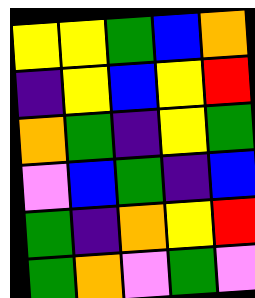[["yellow", "yellow", "green", "blue", "orange"], ["indigo", "yellow", "blue", "yellow", "red"], ["orange", "green", "indigo", "yellow", "green"], ["violet", "blue", "green", "indigo", "blue"], ["green", "indigo", "orange", "yellow", "red"], ["green", "orange", "violet", "green", "violet"]]